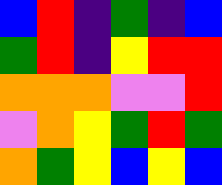[["blue", "red", "indigo", "green", "indigo", "blue"], ["green", "red", "indigo", "yellow", "red", "red"], ["orange", "orange", "orange", "violet", "violet", "red"], ["violet", "orange", "yellow", "green", "red", "green"], ["orange", "green", "yellow", "blue", "yellow", "blue"]]